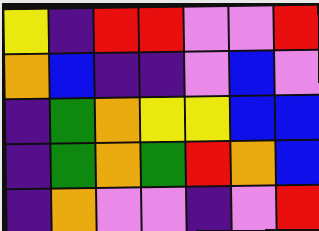[["yellow", "indigo", "red", "red", "violet", "violet", "red"], ["orange", "blue", "indigo", "indigo", "violet", "blue", "violet"], ["indigo", "green", "orange", "yellow", "yellow", "blue", "blue"], ["indigo", "green", "orange", "green", "red", "orange", "blue"], ["indigo", "orange", "violet", "violet", "indigo", "violet", "red"]]